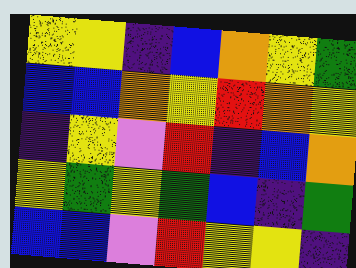[["yellow", "yellow", "indigo", "blue", "orange", "yellow", "green"], ["blue", "blue", "orange", "yellow", "red", "orange", "yellow"], ["indigo", "yellow", "violet", "red", "indigo", "blue", "orange"], ["yellow", "green", "yellow", "green", "blue", "indigo", "green"], ["blue", "blue", "violet", "red", "yellow", "yellow", "indigo"]]